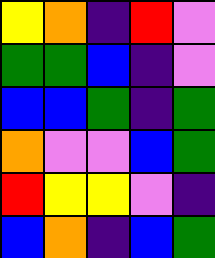[["yellow", "orange", "indigo", "red", "violet"], ["green", "green", "blue", "indigo", "violet"], ["blue", "blue", "green", "indigo", "green"], ["orange", "violet", "violet", "blue", "green"], ["red", "yellow", "yellow", "violet", "indigo"], ["blue", "orange", "indigo", "blue", "green"]]